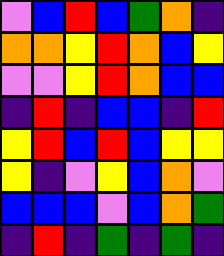[["violet", "blue", "red", "blue", "green", "orange", "indigo"], ["orange", "orange", "yellow", "red", "orange", "blue", "yellow"], ["violet", "violet", "yellow", "red", "orange", "blue", "blue"], ["indigo", "red", "indigo", "blue", "blue", "indigo", "red"], ["yellow", "red", "blue", "red", "blue", "yellow", "yellow"], ["yellow", "indigo", "violet", "yellow", "blue", "orange", "violet"], ["blue", "blue", "blue", "violet", "blue", "orange", "green"], ["indigo", "red", "indigo", "green", "indigo", "green", "indigo"]]